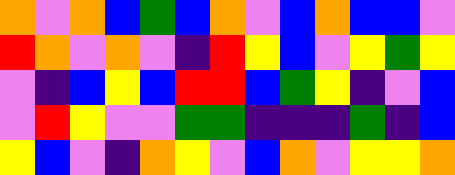[["orange", "violet", "orange", "blue", "green", "blue", "orange", "violet", "blue", "orange", "blue", "blue", "violet"], ["red", "orange", "violet", "orange", "violet", "indigo", "red", "yellow", "blue", "violet", "yellow", "green", "yellow"], ["violet", "indigo", "blue", "yellow", "blue", "red", "red", "blue", "green", "yellow", "indigo", "violet", "blue"], ["violet", "red", "yellow", "violet", "violet", "green", "green", "indigo", "indigo", "indigo", "green", "indigo", "blue"], ["yellow", "blue", "violet", "indigo", "orange", "yellow", "violet", "blue", "orange", "violet", "yellow", "yellow", "orange"]]